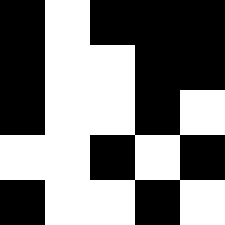[["black", "white", "black", "black", "black"], ["black", "white", "white", "black", "black"], ["black", "white", "white", "black", "white"], ["white", "white", "black", "white", "black"], ["black", "white", "white", "black", "white"]]